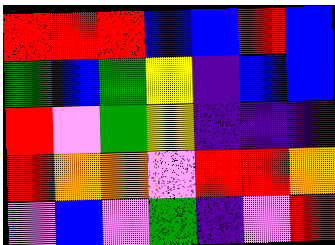[["red", "red", "red", "blue", "blue", "red", "blue"], ["green", "blue", "green", "yellow", "indigo", "blue", "blue"], ["red", "violet", "green", "yellow", "indigo", "indigo", "indigo"], ["red", "orange", "orange", "violet", "red", "red", "orange"], ["violet", "blue", "violet", "green", "indigo", "violet", "red"]]